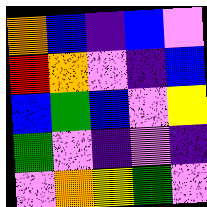[["orange", "blue", "indigo", "blue", "violet"], ["red", "orange", "violet", "indigo", "blue"], ["blue", "green", "blue", "violet", "yellow"], ["green", "violet", "indigo", "violet", "indigo"], ["violet", "orange", "yellow", "green", "violet"]]